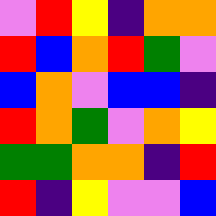[["violet", "red", "yellow", "indigo", "orange", "orange"], ["red", "blue", "orange", "red", "green", "violet"], ["blue", "orange", "violet", "blue", "blue", "indigo"], ["red", "orange", "green", "violet", "orange", "yellow"], ["green", "green", "orange", "orange", "indigo", "red"], ["red", "indigo", "yellow", "violet", "violet", "blue"]]